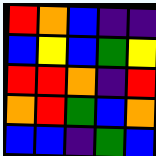[["red", "orange", "blue", "indigo", "indigo"], ["blue", "yellow", "blue", "green", "yellow"], ["red", "red", "orange", "indigo", "red"], ["orange", "red", "green", "blue", "orange"], ["blue", "blue", "indigo", "green", "blue"]]